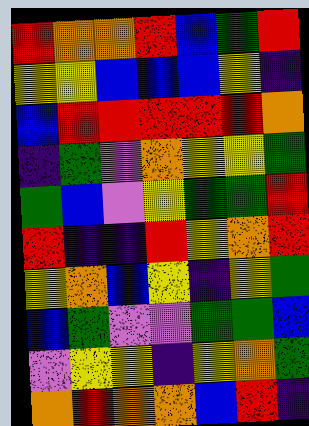[["red", "orange", "orange", "red", "blue", "green", "red"], ["yellow", "yellow", "blue", "blue", "blue", "yellow", "indigo"], ["blue", "red", "red", "red", "red", "red", "orange"], ["indigo", "green", "violet", "orange", "yellow", "yellow", "green"], ["green", "blue", "violet", "yellow", "green", "green", "red"], ["red", "indigo", "indigo", "red", "yellow", "orange", "red"], ["yellow", "orange", "blue", "yellow", "indigo", "yellow", "green"], ["blue", "green", "violet", "violet", "green", "green", "blue"], ["violet", "yellow", "yellow", "indigo", "yellow", "orange", "green"], ["orange", "red", "orange", "orange", "blue", "red", "indigo"]]